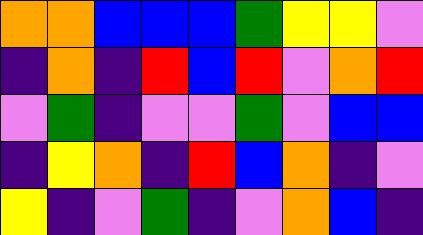[["orange", "orange", "blue", "blue", "blue", "green", "yellow", "yellow", "violet"], ["indigo", "orange", "indigo", "red", "blue", "red", "violet", "orange", "red"], ["violet", "green", "indigo", "violet", "violet", "green", "violet", "blue", "blue"], ["indigo", "yellow", "orange", "indigo", "red", "blue", "orange", "indigo", "violet"], ["yellow", "indigo", "violet", "green", "indigo", "violet", "orange", "blue", "indigo"]]